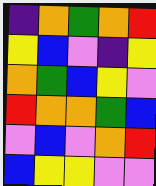[["indigo", "orange", "green", "orange", "red"], ["yellow", "blue", "violet", "indigo", "yellow"], ["orange", "green", "blue", "yellow", "violet"], ["red", "orange", "orange", "green", "blue"], ["violet", "blue", "violet", "orange", "red"], ["blue", "yellow", "yellow", "violet", "violet"]]